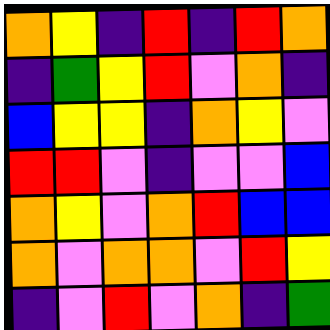[["orange", "yellow", "indigo", "red", "indigo", "red", "orange"], ["indigo", "green", "yellow", "red", "violet", "orange", "indigo"], ["blue", "yellow", "yellow", "indigo", "orange", "yellow", "violet"], ["red", "red", "violet", "indigo", "violet", "violet", "blue"], ["orange", "yellow", "violet", "orange", "red", "blue", "blue"], ["orange", "violet", "orange", "orange", "violet", "red", "yellow"], ["indigo", "violet", "red", "violet", "orange", "indigo", "green"]]